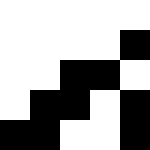[["white", "white", "white", "white", "white"], ["white", "white", "white", "white", "black"], ["white", "white", "black", "black", "white"], ["white", "black", "black", "white", "black"], ["black", "black", "white", "white", "black"]]